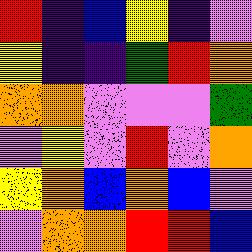[["red", "indigo", "blue", "yellow", "indigo", "violet"], ["yellow", "indigo", "indigo", "green", "red", "orange"], ["orange", "orange", "violet", "violet", "violet", "green"], ["violet", "yellow", "violet", "red", "violet", "orange"], ["yellow", "orange", "blue", "orange", "blue", "violet"], ["violet", "orange", "orange", "red", "red", "blue"]]